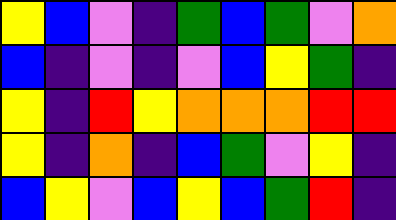[["yellow", "blue", "violet", "indigo", "green", "blue", "green", "violet", "orange"], ["blue", "indigo", "violet", "indigo", "violet", "blue", "yellow", "green", "indigo"], ["yellow", "indigo", "red", "yellow", "orange", "orange", "orange", "red", "red"], ["yellow", "indigo", "orange", "indigo", "blue", "green", "violet", "yellow", "indigo"], ["blue", "yellow", "violet", "blue", "yellow", "blue", "green", "red", "indigo"]]